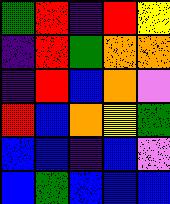[["green", "red", "indigo", "red", "yellow"], ["indigo", "red", "green", "orange", "orange"], ["indigo", "red", "blue", "orange", "violet"], ["red", "blue", "orange", "yellow", "green"], ["blue", "blue", "indigo", "blue", "violet"], ["blue", "green", "blue", "blue", "blue"]]